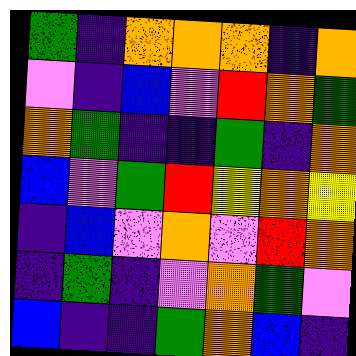[["green", "indigo", "orange", "orange", "orange", "indigo", "orange"], ["violet", "indigo", "blue", "violet", "red", "orange", "green"], ["orange", "green", "indigo", "indigo", "green", "indigo", "orange"], ["blue", "violet", "green", "red", "yellow", "orange", "yellow"], ["indigo", "blue", "violet", "orange", "violet", "red", "orange"], ["indigo", "green", "indigo", "violet", "orange", "green", "violet"], ["blue", "indigo", "indigo", "green", "orange", "blue", "indigo"]]